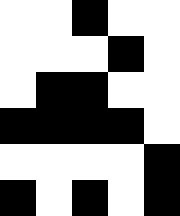[["white", "white", "black", "white", "white"], ["white", "white", "white", "black", "white"], ["white", "black", "black", "white", "white"], ["black", "black", "black", "black", "white"], ["white", "white", "white", "white", "black"], ["black", "white", "black", "white", "black"]]